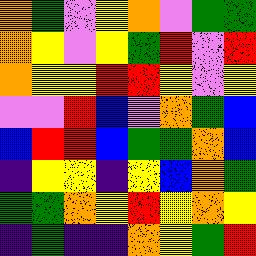[["orange", "green", "violet", "yellow", "orange", "violet", "green", "green"], ["orange", "yellow", "violet", "yellow", "green", "red", "violet", "red"], ["orange", "yellow", "yellow", "red", "red", "yellow", "violet", "yellow"], ["violet", "violet", "red", "blue", "violet", "orange", "green", "blue"], ["blue", "red", "red", "blue", "green", "green", "orange", "blue"], ["indigo", "yellow", "yellow", "indigo", "yellow", "blue", "orange", "green"], ["green", "green", "orange", "yellow", "red", "yellow", "orange", "yellow"], ["indigo", "green", "indigo", "indigo", "orange", "yellow", "green", "red"]]